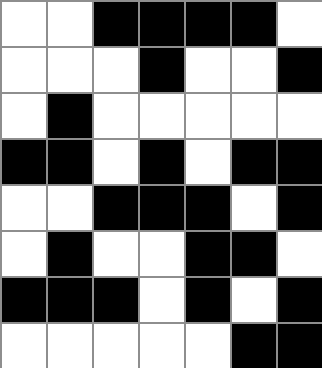[["white", "white", "black", "black", "black", "black", "white"], ["white", "white", "white", "black", "white", "white", "black"], ["white", "black", "white", "white", "white", "white", "white"], ["black", "black", "white", "black", "white", "black", "black"], ["white", "white", "black", "black", "black", "white", "black"], ["white", "black", "white", "white", "black", "black", "white"], ["black", "black", "black", "white", "black", "white", "black"], ["white", "white", "white", "white", "white", "black", "black"]]